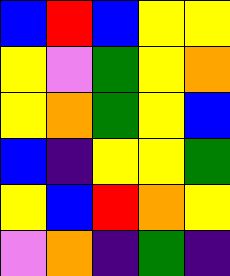[["blue", "red", "blue", "yellow", "yellow"], ["yellow", "violet", "green", "yellow", "orange"], ["yellow", "orange", "green", "yellow", "blue"], ["blue", "indigo", "yellow", "yellow", "green"], ["yellow", "blue", "red", "orange", "yellow"], ["violet", "orange", "indigo", "green", "indigo"]]